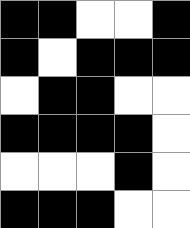[["black", "black", "white", "white", "black"], ["black", "white", "black", "black", "black"], ["white", "black", "black", "white", "white"], ["black", "black", "black", "black", "white"], ["white", "white", "white", "black", "white"], ["black", "black", "black", "white", "white"]]